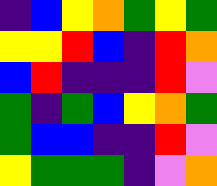[["indigo", "blue", "yellow", "orange", "green", "yellow", "green"], ["yellow", "yellow", "red", "blue", "indigo", "red", "orange"], ["blue", "red", "indigo", "indigo", "indigo", "red", "violet"], ["green", "indigo", "green", "blue", "yellow", "orange", "green"], ["green", "blue", "blue", "indigo", "indigo", "red", "violet"], ["yellow", "green", "green", "green", "indigo", "violet", "orange"]]